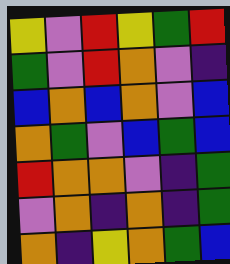[["yellow", "violet", "red", "yellow", "green", "red"], ["green", "violet", "red", "orange", "violet", "indigo"], ["blue", "orange", "blue", "orange", "violet", "blue"], ["orange", "green", "violet", "blue", "green", "blue"], ["red", "orange", "orange", "violet", "indigo", "green"], ["violet", "orange", "indigo", "orange", "indigo", "green"], ["orange", "indigo", "yellow", "orange", "green", "blue"]]